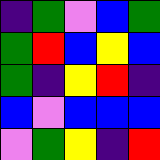[["indigo", "green", "violet", "blue", "green"], ["green", "red", "blue", "yellow", "blue"], ["green", "indigo", "yellow", "red", "indigo"], ["blue", "violet", "blue", "blue", "blue"], ["violet", "green", "yellow", "indigo", "red"]]